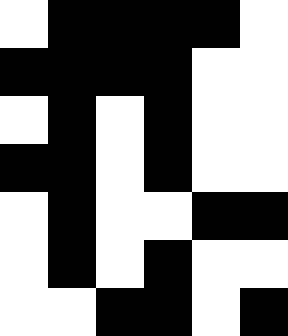[["white", "black", "black", "black", "black", "white"], ["black", "black", "black", "black", "white", "white"], ["white", "black", "white", "black", "white", "white"], ["black", "black", "white", "black", "white", "white"], ["white", "black", "white", "white", "black", "black"], ["white", "black", "white", "black", "white", "white"], ["white", "white", "black", "black", "white", "black"]]